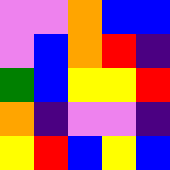[["violet", "violet", "orange", "blue", "blue"], ["violet", "blue", "orange", "red", "indigo"], ["green", "blue", "yellow", "yellow", "red"], ["orange", "indigo", "violet", "violet", "indigo"], ["yellow", "red", "blue", "yellow", "blue"]]